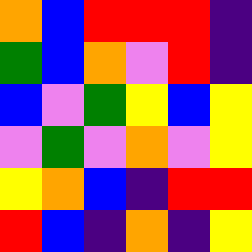[["orange", "blue", "red", "red", "red", "indigo"], ["green", "blue", "orange", "violet", "red", "indigo"], ["blue", "violet", "green", "yellow", "blue", "yellow"], ["violet", "green", "violet", "orange", "violet", "yellow"], ["yellow", "orange", "blue", "indigo", "red", "red"], ["red", "blue", "indigo", "orange", "indigo", "yellow"]]